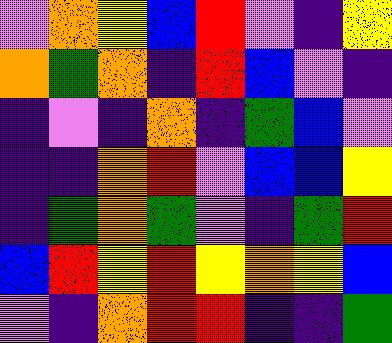[["violet", "orange", "yellow", "blue", "red", "violet", "indigo", "yellow"], ["orange", "green", "orange", "indigo", "red", "blue", "violet", "indigo"], ["indigo", "violet", "indigo", "orange", "indigo", "green", "blue", "violet"], ["indigo", "indigo", "orange", "red", "violet", "blue", "blue", "yellow"], ["indigo", "green", "orange", "green", "violet", "indigo", "green", "red"], ["blue", "red", "yellow", "red", "yellow", "orange", "yellow", "blue"], ["violet", "indigo", "orange", "red", "red", "indigo", "indigo", "green"]]